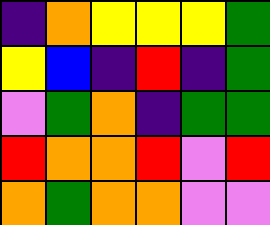[["indigo", "orange", "yellow", "yellow", "yellow", "green"], ["yellow", "blue", "indigo", "red", "indigo", "green"], ["violet", "green", "orange", "indigo", "green", "green"], ["red", "orange", "orange", "red", "violet", "red"], ["orange", "green", "orange", "orange", "violet", "violet"]]